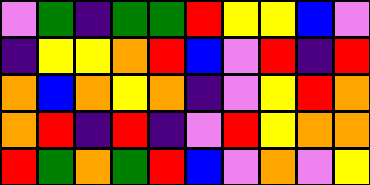[["violet", "green", "indigo", "green", "green", "red", "yellow", "yellow", "blue", "violet"], ["indigo", "yellow", "yellow", "orange", "red", "blue", "violet", "red", "indigo", "red"], ["orange", "blue", "orange", "yellow", "orange", "indigo", "violet", "yellow", "red", "orange"], ["orange", "red", "indigo", "red", "indigo", "violet", "red", "yellow", "orange", "orange"], ["red", "green", "orange", "green", "red", "blue", "violet", "orange", "violet", "yellow"]]